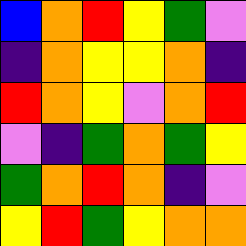[["blue", "orange", "red", "yellow", "green", "violet"], ["indigo", "orange", "yellow", "yellow", "orange", "indigo"], ["red", "orange", "yellow", "violet", "orange", "red"], ["violet", "indigo", "green", "orange", "green", "yellow"], ["green", "orange", "red", "orange", "indigo", "violet"], ["yellow", "red", "green", "yellow", "orange", "orange"]]